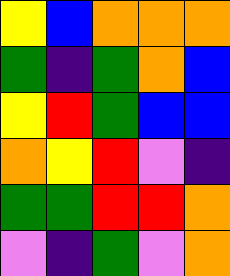[["yellow", "blue", "orange", "orange", "orange"], ["green", "indigo", "green", "orange", "blue"], ["yellow", "red", "green", "blue", "blue"], ["orange", "yellow", "red", "violet", "indigo"], ["green", "green", "red", "red", "orange"], ["violet", "indigo", "green", "violet", "orange"]]